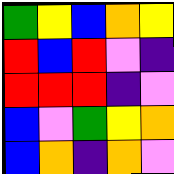[["green", "yellow", "blue", "orange", "yellow"], ["red", "blue", "red", "violet", "indigo"], ["red", "red", "red", "indigo", "violet"], ["blue", "violet", "green", "yellow", "orange"], ["blue", "orange", "indigo", "orange", "violet"]]